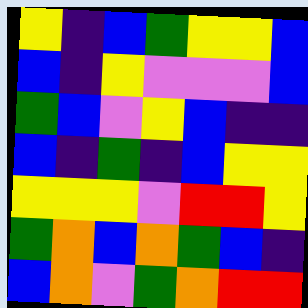[["yellow", "indigo", "blue", "green", "yellow", "yellow", "blue"], ["blue", "indigo", "yellow", "violet", "violet", "violet", "blue"], ["green", "blue", "violet", "yellow", "blue", "indigo", "indigo"], ["blue", "indigo", "green", "indigo", "blue", "yellow", "yellow"], ["yellow", "yellow", "yellow", "violet", "red", "red", "yellow"], ["green", "orange", "blue", "orange", "green", "blue", "indigo"], ["blue", "orange", "violet", "green", "orange", "red", "red"]]